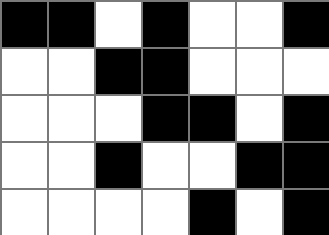[["black", "black", "white", "black", "white", "white", "black"], ["white", "white", "black", "black", "white", "white", "white"], ["white", "white", "white", "black", "black", "white", "black"], ["white", "white", "black", "white", "white", "black", "black"], ["white", "white", "white", "white", "black", "white", "black"]]